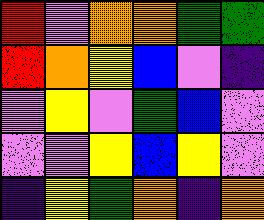[["red", "violet", "orange", "orange", "green", "green"], ["red", "orange", "yellow", "blue", "violet", "indigo"], ["violet", "yellow", "violet", "green", "blue", "violet"], ["violet", "violet", "yellow", "blue", "yellow", "violet"], ["indigo", "yellow", "green", "orange", "indigo", "orange"]]